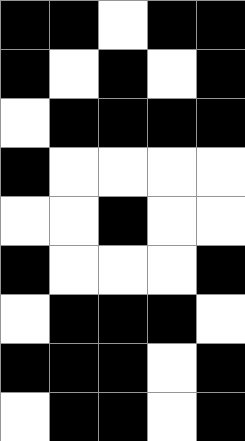[["black", "black", "white", "black", "black"], ["black", "white", "black", "white", "black"], ["white", "black", "black", "black", "black"], ["black", "white", "white", "white", "white"], ["white", "white", "black", "white", "white"], ["black", "white", "white", "white", "black"], ["white", "black", "black", "black", "white"], ["black", "black", "black", "white", "black"], ["white", "black", "black", "white", "black"]]